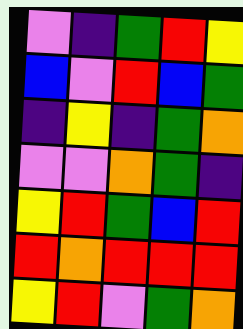[["violet", "indigo", "green", "red", "yellow"], ["blue", "violet", "red", "blue", "green"], ["indigo", "yellow", "indigo", "green", "orange"], ["violet", "violet", "orange", "green", "indigo"], ["yellow", "red", "green", "blue", "red"], ["red", "orange", "red", "red", "red"], ["yellow", "red", "violet", "green", "orange"]]